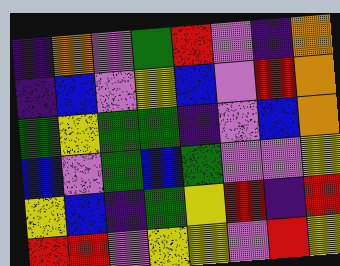[["indigo", "orange", "violet", "green", "red", "violet", "indigo", "orange"], ["indigo", "blue", "violet", "yellow", "blue", "violet", "red", "orange"], ["green", "yellow", "green", "green", "indigo", "violet", "blue", "orange"], ["blue", "violet", "green", "blue", "green", "violet", "violet", "yellow"], ["yellow", "blue", "indigo", "green", "yellow", "red", "indigo", "red"], ["red", "red", "violet", "yellow", "yellow", "violet", "red", "yellow"]]